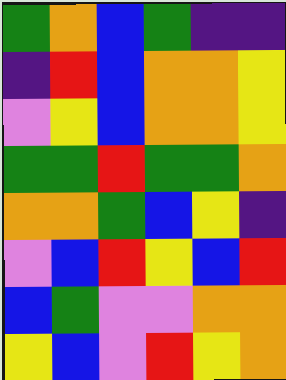[["green", "orange", "blue", "green", "indigo", "indigo"], ["indigo", "red", "blue", "orange", "orange", "yellow"], ["violet", "yellow", "blue", "orange", "orange", "yellow"], ["green", "green", "red", "green", "green", "orange"], ["orange", "orange", "green", "blue", "yellow", "indigo"], ["violet", "blue", "red", "yellow", "blue", "red"], ["blue", "green", "violet", "violet", "orange", "orange"], ["yellow", "blue", "violet", "red", "yellow", "orange"]]